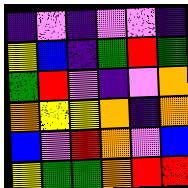[["indigo", "violet", "indigo", "violet", "violet", "indigo"], ["yellow", "blue", "indigo", "green", "red", "green"], ["green", "red", "violet", "indigo", "violet", "orange"], ["orange", "yellow", "yellow", "orange", "indigo", "orange"], ["blue", "violet", "red", "orange", "violet", "blue"], ["yellow", "green", "green", "orange", "red", "red"]]